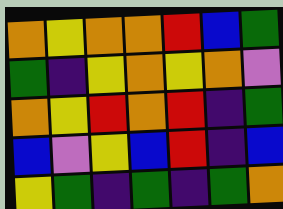[["orange", "yellow", "orange", "orange", "red", "blue", "green"], ["green", "indigo", "yellow", "orange", "yellow", "orange", "violet"], ["orange", "yellow", "red", "orange", "red", "indigo", "green"], ["blue", "violet", "yellow", "blue", "red", "indigo", "blue"], ["yellow", "green", "indigo", "green", "indigo", "green", "orange"]]